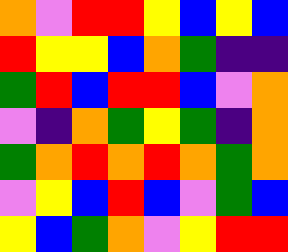[["orange", "violet", "red", "red", "yellow", "blue", "yellow", "blue"], ["red", "yellow", "yellow", "blue", "orange", "green", "indigo", "indigo"], ["green", "red", "blue", "red", "red", "blue", "violet", "orange"], ["violet", "indigo", "orange", "green", "yellow", "green", "indigo", "orange"], ["green", "orange", "red", "orange", "red", "orange", "green", "orange"], ["violet", "yellow", "blue", "red", "blue", "violet", "green", "blue"], ["yellow", "blue", "green", "orange", "violet", "yellow", "red", "red"]]